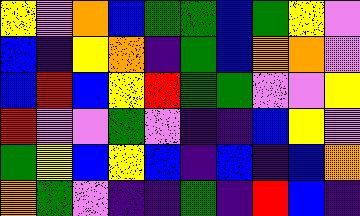[["yellow", "violet", "orange", "blue", "green", "green", "blue", "green", "yellow", "violet"], ["blue", "indigo", "yellow", "orange", "indigo", "green", "blue", "orange", "orange", "violet"], ["blue", "red", "blue", "yellow", "red", "green", "green", "violet", "violet", "yellow"], ["red", "violet", "violet", "green", "violet", "indigo", "indigo", "blue", "yellow", "violet"], ["green", "yellow", "blue", "yellow", "blue", "indigo", "blue", "indigo", "blue", "orange"], ["orange", "green", "violet", "indigo", "indigo", "green", "indigo", "red", "blue", "indigo"]]